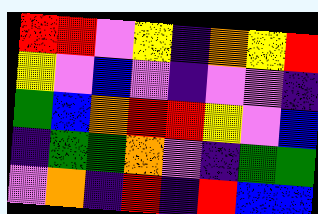[["red", "red", "violet", "yellow", "indigo", "orange", "yellow", "red"], ["yellow", "violet", "blue", "violet", "indigo", "violet", "violet", "indigo"], ["green", "blue", "orange", "red", "red", "yellow", "violet", "blue"], ["indigo", "green", "green", "orange", "violet", "indigo", "green", "green"], ["violet", "orange", "indigo", "red", "indigo", "red", "blue", "blue"]]